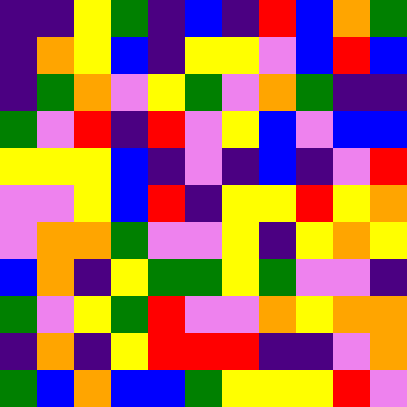[["indigo", "indigo", "yellow", "green", "indigo", "blue", "indigo", "red", "blue", "orange", "green"], ["indigo", "orange", "yellow", "blue", "indigo", "yellow", "yellow", "violet", "blue", "red", "blue"], ["indigo", "green", "orange", "violet", "yellow", "green", "violet", "orange", "green", "indigo", "indigo"], ["green", "violet", "red", "indigo", "red", "violet", "yellow", "blue", "violet", "blue", "blue"], ["yellow", "yellow", "yellow", "blue", "indigo", "violet", "indigo", "blue", "indigo", "violet", "red"], ["violet", "violet", "yellow", "blue", "red", "indigo", "yellow", "yellow", "red", "yellow", "orange"], ["violet", "orange", "orange", "green", "violet", "violet", "yellow", "indigo", "yellow", "orange", "yellow"], ["blue", "orange", "indigo", "yellow", "green", "green", "yellow", "green", "violet", "violet", "indigo"], ["green", "violet", "yellow", "green", "red", "violet", "violet", "orange", "yellow", "orange", "orange"], ["indigo", "orange", "indigo", "yellow", "red", "red", "red", "indigo", "indigo", "violet", "orange"], ["green", "blue", "orange", "blue", "blue", "green", "yellow", "yellow", "yellow", "red", "violet"]]